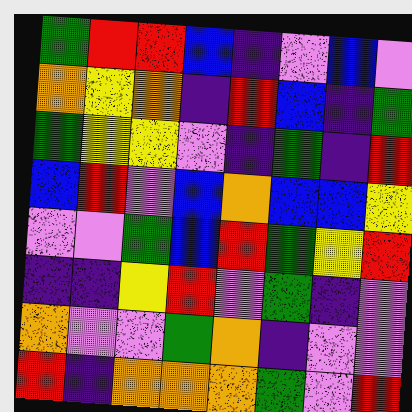[["green", "red", "red", "blue", "indigo", "violet", "blue", "violet"], ["orange", "yellow", "orange", "indigo", "red", "blue", "indigo", "green"], ["green", "yellow", "yellow", "violet", "indigo", "green", "indigo", "red"], ["blue", "red", "violet", "blue", "orange", "blue", "blue", "yellow"], ["violet", "violet", "green", "blue", "red", "green", "yellow", "red"], ["indigo", "indigo", "yellow", "red", "violet", "green", "indigo", "violet"], ["orange", "violet", "violet", "green", "orange", "indigo", "violet", "violet"], ["red", "indigo", "orange", "orange", "orange", "green", "violet", "red"]]